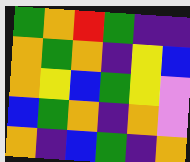[["green", "orange", "red", "green", "indigo", "indigo"], ["orange", "green", "orange", "indigo", "yellow", "blue"], ["orange", "yellow", "blue", "green", "yellow", "violet"], ["blue", "green", "orange", "indigo", "orange", "violet"], ["orange", "indigo", "blue", "green", "indigo", "orange"]]